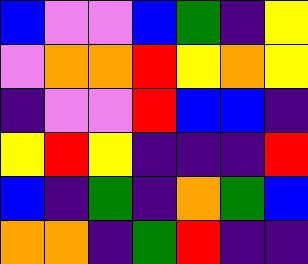[["blue", "violet", "violet", "blue", "green", "indigo", "yellow"], ["violet", "orange", "orange", "red", "yellow", "orange", "yellow"], ["indigo", "violet", "violet", "red", "blue", "blue", "indigo"], ["yellow", "red", "yellow", "indigo", "indigo", "indigo", "red"], ["blue", "indigo", "green", "indigo", "orange", "green", "blue"], ["orange", "orange", "indigo", "green", "red", "indigo", "indigo"]]